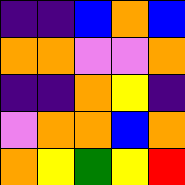[["indigo", "indigo", "blue", "orange", "blue"], ["orange", "orange", "violet", "violet", "orange"], ["indigo", "indigo", "orange", "yellow", "indigo"], ["violet", "orange", "orange", "blue", "orange"], ["orange", "yellow", "green", "yellow", "red"]]